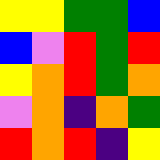[["yellow", "yellow", "green", "green", "blue"], ["blue", "violet", "red", "green", "red"], ["yellow", "orange", "red", "green", "orange"], ["violet", "orange", "indigo", "orange", "green"], ["red", "orange", "red", "indigo", "yellow"]]